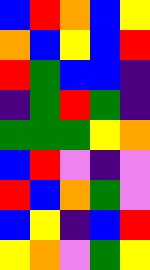[["blue", "red", "orange", "blue", "yellow"], ["orange", "blue", "yellow", "blue", "red"], ["red", "green", "blue", "blue", "indigo"], ["indigo", "green", "red", "green", "indigo"], ["green", "green", "green", "yellow", "orange"], ["blue", "red", "violet", "indigo", "violet"], ["red", "blue", "orange", "green", "violet"], ["blue", "yellow", "indigo", "blue", "red"], ["yellow", "orange", "violet", "green", "yellow"]]